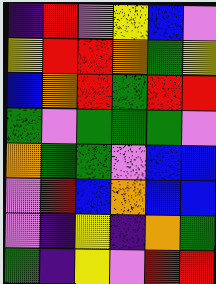[["indigo", "red", "violet", "yellow", "blue", "violet"], ["yellow", "red", "red", "orange", "green", "yellow"], ["blue", "orange", "red", "green", "red", "red"], ["green", "violet", "green", "green", "green", "violet"], ["orange", "green", "green", "violet", "blue", "blue"], ["violet", "red", "blue", "orange", "blue", "blue"], ["violet", "indigo", "yellow", "indigo", "orange", "green"], ["green", "indigo", "yellow", "violet", "red", "red"]]